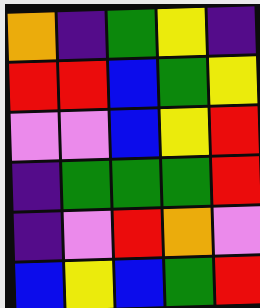[["orange", "indigo", "green", "yellow", "indigo"], ["red", "red", "blue", "green", "yellow"], ["violet", "violet", "blue", "yellow", "red"], ["indigo", "green", "green", "green", "red"], ["indigo", "violet", "red", "orange", "violet"], ["blue", "yellow", "blue", "green", "red"]]